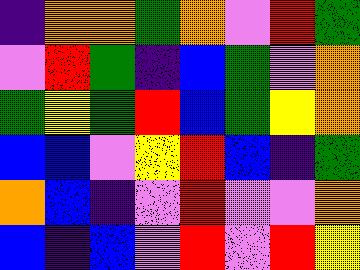[["indigo", "orange", "orange", "green", "orange", "violet", "red", "green"], ["violet", "red", "green", "indigo", "blue", "green", "violet", "orange"], ["green", "yellow", "green", "red", "blue", "green", "yellow", "orange"], ["blue", "blue", "violet", "yellow", "red", "blue", "indigo", "green"], ["orange", "blue", "indigo", "violet", "red", "violet", "violet", "orange"], ["blue", "indigo", "blue", "violet", "red", "violet", "red", "yellow"]]